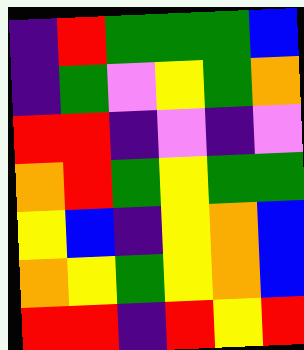[["indigo", "red", "green", "green", "green", "blue"], ["indigo", "green", "violet", "yellow", "green", "orange"], ["red", "red", "indigo", "violet", "indigo", "violet"], ["orange", "red", "green", "yellow", "green", "green"], ["yellow", "blue", "indigo", "yellow", "orange", "blue"], ["orange", "yellow", "green", "yellow", "orange", "blue"], ["red", "red", "indigo", "red", "yellow", "red"]]